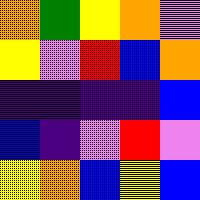[["orange", "green", "yellow", "orange", "violet"], ["yellow", "violet", "red", "blue", "orange"], ["indigo", "indigo", "indigo", "indigo", "blue"], ["blue", "indigo", "violet", "red", "violet"], ["yellow", "orange", "blue", "yellow", "blue"]]